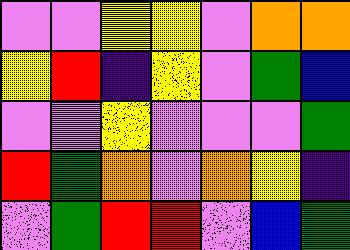[["violet", "violet", "yellow", "yellow", "violet", "orange", "orange"], ["yellow", "red", "indigo", "yellow", "violet", "green", "blue"], ["violet", "violet", "yellow", "violet", "violet", "violet", "green"], ["red", "green", "orange", "violet", "orange", "yellow", "indigo"], ["violet", "green", "red", "red", "violet", "blue", "green"]]